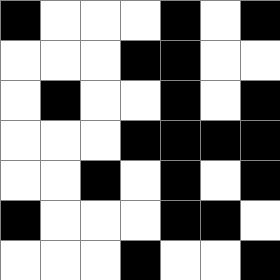[["black", "white", "white", "white", "black", "white", "black"], ["white", "white", "white", "black", "black", "white", "white"], ["white", "black", "white", "white", "black", "white", "black"], ["white", "white", "white", "black", "black", "black", "black"], ["white", "white", "black", "white", "black", "white", "black"], ["black", "white", "white", "white", "black", "black", "white"], ["white", "white", "white", "black", "white", "white", "black"]]